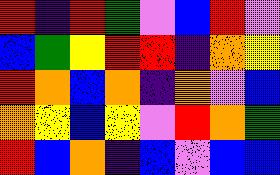[["red", "indigo", "red", "green", "violet", "blue", "red", "violet"], ["blue", "green", "yellow", "red", "red", "indigo", "orange", "yellow"], ["red", "orange", "blue", "orange", "indigo", "orange", "violet", "blue"], ["orange", "yellow", "blue", "yellow", "violet", "red", "orange", "green"], ["red", "blue", "orange", "indigo", "blue", "violet", "blue", "blue"]]